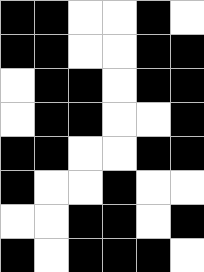[["black", "black", "white", "white", "black", "white"], ["black", "black", "white", "white", "black", "black"], ["white", "black", "black", "white", "black", "black"], ["white", "black", "black", "white", "white", "black"], ["black", "black", "white", "white", "black", "black"], ["black", "white", "white", "black", "white", "white"], ["white", "white", "black", "black", "white", "black"], ["black", "white", "black", "black", "black", "white"]]